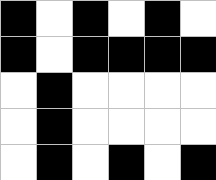[["black", "white", "black", "white", "black", "white"], ["black", "white", "black", "black", "black", "black"], ["white", "black", "white", "white", "white", "white"], ["white", "black", "white", "white", "white", "white"], ["white", "black", "white", "black", "white", "black"]]